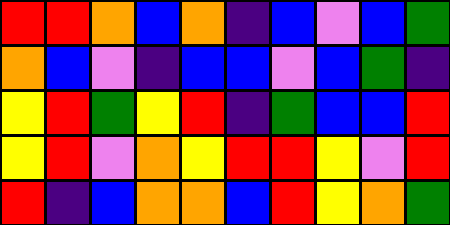[["red", "red", "orange", "blue", "orange", "indigo", "blue", "violet", "blue", "green"], ["orange", "blue", "violet", "indigo", "blue", "blue", "violet", "blue", "green", "indigo"], ["yellow", "red", "green", "yellow", "red", "indigo", "green", "blue", "blue", "red"], ["yellow", "red", "violet", "orange", "yellow", "red", "red", "yellow", "violet", "red"], ["red", "indigo", "blue", "orange", "orange", "blue", "red", "yellow", "orange", "green"]]